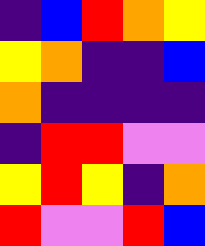[["indigo", "blue", "red", "orange", "yellow"], ["yellow", "orange", "indigo", "indigo", "blue"], ["orange", "indigo", "indigo", "indigo", "indigo"], ["indigo", "red", "red", "violet", "violet"], ["yellow", "red", "yellow", "indigo", "orange"], ["red", "violet", "violet", "red", "blue"]]